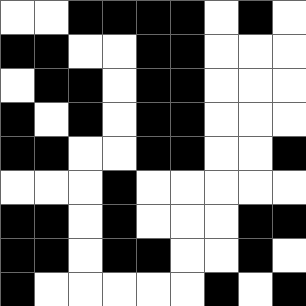[["white", "white", "black", "black", "black", "black", "white", "black", "white"], ["black", "black", "white", "white", "black", "black", "white", "white", "white"], ["white", "black", "black", "white", "black", "black", "white", "white", "white"], ["black", "white", "black", "white", "black", "black", "white", "white", "white"], ["black", "black", "white", "white", "black", "black", "white", "white", "black"], ["white", "white", "white", "black", "white", "white", "white", "white", "white"], ["black", "black", "white", "black", "white", "white", "white", "black", "black"], ["black", "black", "white", "black", "black", "white", "white", "black", "white"], ["black", "white", "white", "white", "white", "white", "black", "white", "black"]]